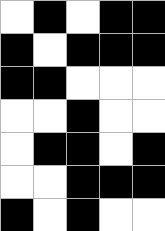[["white", "black", "white", "black", "black"], ["black", "white", "black", "black", "black"], ["black", "black", "white", "white", "white"], ["white", "white", "black", "white", "white"], ["white", "black", "black", "white", "black"], ["white", "white", "black", "black", "black"], ["black", "white", "black", "white", "white"]]